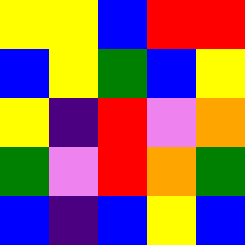[["yellow", "yellow", "blue", "red", "red"], ["blue", "yellow", "green", "blue", "yellow"], ["yellow", "indigo", "red", "violet", "orange"], ["green", "violet", "red", "orange", "green"], ["blue", "indigo", "blue", "yellow", "blue"]]